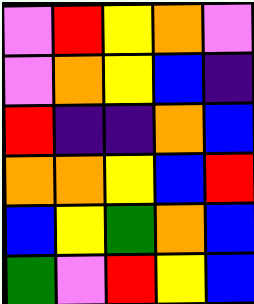[["violet", "red", "yellow", "orange", "violet"], ["violet", "orange", "yellow", "blue", "indigo"], ["red", "indigo", "indigo", "orange", "blue"], ["orange", "orange", "yellow", "blue", "red"], ["blue", "yellow", "green", "orange", "blue"], ["green", "violet", "red", "yellow", "blue"]]